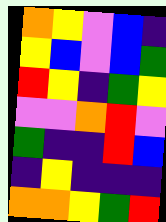[["orange", "yellow", "violet", "blue", "indigo"], ["yellow", "blue", "violet", "blue", "green"], ["red", "yellow", "indigo", "green", "yellow"], ["violet", "violet", "orange", "red", "violet"], ["green", "indigo", "indigo", "red", "blue"], ["indigo", "yellow", "indigo", "indigo", "indigo"], ["orange", "orange", "yellow", "green", "red"]]